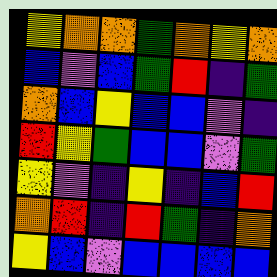[["yellow", "orange", "orange", "green", "orange", "yellow", "orange"], ["blue", "violet", "blue", "green", "red", "indigo", "green"], ["orange", "blue", "yellow", "blue", "blue", "violet", "indigo"], ["red", "yellow", "green", "blue", "blue", "violet", "green"], ["yellow", "violet", "indigo", "yellow", "indigo", "blue", "red"], ["orange", "red", "indigo", "red", "green", "indigo", "orange"], ["yellow", "blue", "violet", "blue", "blue", "blue", "blue"]]